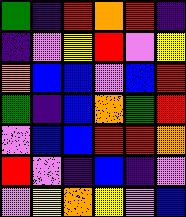[["green", "indigo", "red", "orange", "red", "indigo"], ["indigo", "violet", "yellow", "red", "violet", "yellow"], ["orange", "blue", "blue", "violet", "blue", "red"], ["green", "indigo", "blue", "orange", "green", "red"], ["violet", "blue", "blue", "red", "red", "orange"], ["red", "violet", "indigo", "blue", "indigo", "violet"], ["violet", "yellow", "orange", "yellow", "violet", "blue"]]